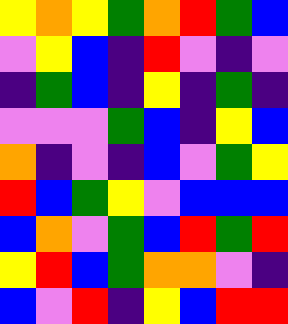[["yellow", "orange", "yellow", "green", "orange", "red", "green", "blue"], ["violet", "yellow", "blue", "indigo", "red", "violet", "indigo", "violet"], ["indigo", "green", "blue", "indigo", "yellow", "indigo", "green", "indigo"], ["violet", "violet", "violet", "green", "blue", "indigo", "yellow", "blue"], ["orange", "indigo", "violet", "indigo", "blue", "violet", "green", "yellow"], ["red", "blue", "green", "yellow", "violet", "blue", "blue", "blue"], ["blue", "orange", "violet", "green", "blue", "red", "green", "red"], ["yellow", "red", "blue", "green", "orange", "orange", "violet", "indigo"], ["blue", "violet", "red", "indigo", "yellow", "blue", "red", "red"]]